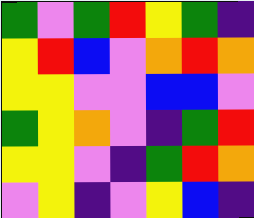[["green", "violet", "green", "red", "yellow", "green", "indigo"], ["yellow", "red", "blue", "violet", "orange", "red", "orange"], ["yellow", "yellow", "violet", "violet", "blue", "blue", "violet"], ["green", "yellow", "orange", "violet", "indigo", "green", "red"], ["yellow", "yellow", "violet", "indigo", "green", "red", "orange"], ["violet", "yellow", "indigo", "violet", "yellow", "blue", "indigo"]]